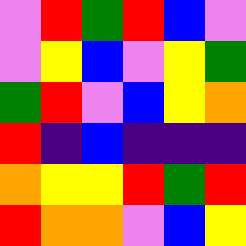[["violet", "red", "green", "red", "blue", "violet"], ["violet", "yellow", "blue", "violet", "yellow", "green"], ["green", "red", "violet", "blue", "yellow", "orange"], ["red", "indigo", "blue", "indigo", "indigo", "indigo"], ["orange", "yellow", "yellow", "red", "green", "red"], ["red", "orange", "orange", "violet", "blue", "yellow"]]